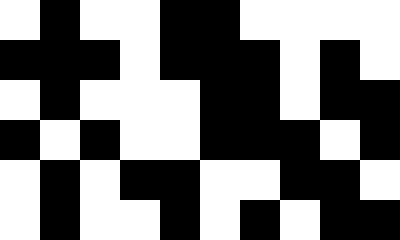[["white", "black", "white", "white", "black", "black", "white", "white", "white", "white"], ["black", "black", "black", "white", "black", "black", "black", "white", "black", "white"], ["white", "black", "white", "white", "white", "black", "black", "white", "black", "black"], ["black", "white", "black", "white", "white", "black", "black", "black", "white", "black"], ["white", "black", "white", "black", "black", "white", "white", "black", "black", "white"], ["white", "black", "white", "white", "black", "white", "black", "white", "black", "black"]]